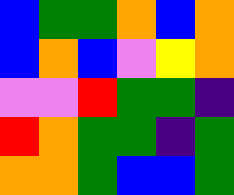[["blue", "green", "green", "orange", "blue", "orange"], ["blue", "orange", "blue", "violet", "yellow", "orange"], ["violet", "violet", "red", "green", "green", "indigo"], ["red", "orange", "green", "green", "indigo", "green"], ["orange", "orange", "green", "blue", "blue", "green"]]